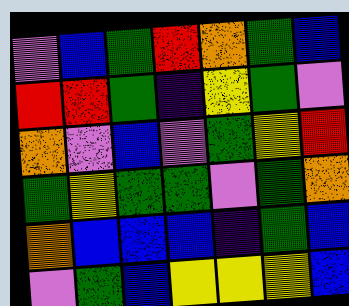[["violet", "blue", "green", "red", "orange", "green", "blue"], ["red", "red", "green", "indigo", "yellow", "green", "violet"], ["orange", "violet", "blue", "violet", "green", "yellow", "red"], ["green", "yellow", "green", "green", "violet", "green", "orange"], ["orange", "blue", "blue", "blue", "indigo", "green", "blue"], ["violet", "green", "blue", "yellow", "yellow", "yellow", "blue"]]